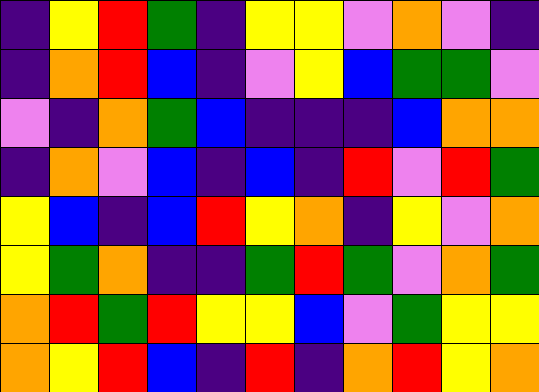[["indigo", "yellow", "red", "green", "indigo", "yellow", "yellow", "violet", "orange", "violet", "indigo"], ["indigo", "orange", "red", "blue", "indigo", "violet", "yellow", "blue", "green", "green", "violet"], ["violet", "indigo", "orange", "green", "blue", "indigo", "indigo", "indigo", "blue", "orange", "orange"], ["indigo", "orange", "violet", "blue", "indigo", "blue", "indigo", "red", "violet", "red", "green"], ["yellow", "blue", "indigo", "blue", "red", "yellow", "orange", "indigo", "yellow", "violet", "orange"], ["yellow", "green", "orange", "indigo", "indigo", "green", "red", "green", "violet", "orange", "green"], ["orange", "red", "green", "red", "yellow", "yellow", "blue", "violet", "green", "yellow", "yellow"], ["orange", "yellow", "red", "blue", "indigo", "red", "indigo", "orange", "red", "yellow", "orange"]]